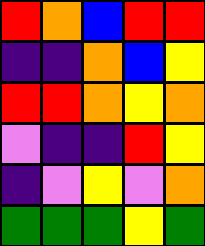[["red", "orange", "blue", "red", "red"], ["indigo", "indigo", "orange", "blue", "yellow"], ["red", "red", "orange", "yellow", "orange"], ["violet", "indigo", "indigo", "red", "yellow"], ["indigo", "violet", "yellow", "violet", "orange"], ["green", "green", "green", "yellow", "green"]]